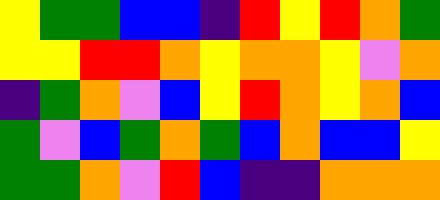[["yellow", "green", "green", "blue", "blue", "indigo", "red", "yellow", "red", "orange", "green"], ["yellow", "yellow", "red", "red", "orange", "yellow", "orange", "orange", "yellow", "violet", "orange"], ["indigo", "green", "orange", "violet", "blue", "yellow", "red", "orange", "yellow", "orange", "blue"], ["green", "violet", "blue", "green", "orange", "green", "blue", "orange", "blue", "blue", "yellow"], ["green", "green", "orange", "violet", "red", "blue", "indigo", "indigo", "orange", "orange", "orange"]]